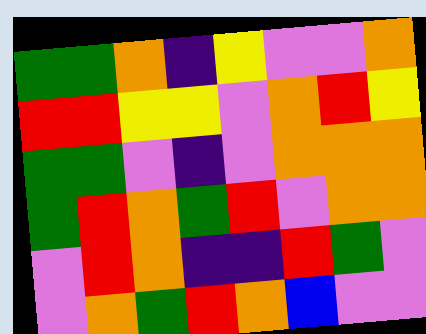[["green", "green", "orange", "indigo", "yellow", "violet", "violet", "orange"], ["red", "red", "yellow", "yellow", "violet", "orange", "red", "yellow"], ["green", "green", "violet", "indigo", "violet", "orange", "orange", "orange"], ["green", "red", "orange", "green", "red", "violet", "orange", "orange"], ["violet", "red", "orange", "indigo", "indigo", "red", "green", "violet"], ["violet", "orange", "green", "red", "orange", "blue", "violet", "violet"]]